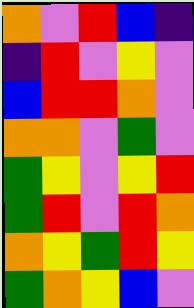[["orange", "violet", "red", "blue", "indigo"], ["indigo", "red", "violet", "yellow", "violet"], ["blue", "red", "red", "orange", "violet"], ["orange", "orange", "violet", "green", "violet"], ["green", "yellow", "violet", "yellow", "red"], ["green", "red", "violet", "red", "orange"], ["orange", "yellow", "green", "red", "yellow"], ["green", "orange", "yellow", "blue", "violet"]]